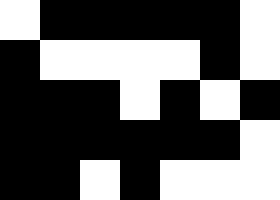[["white", "black", "black", "black", "black", "black", "white"], ["black", "white", "white", "white", "white", "black", "white"], ["black", "black", "black", "white", "black", "white", "black"], ["black", "black", "black", "black", "black", "black", "white"], ["black", "black", "white", "black", "white", "white", "white"]]